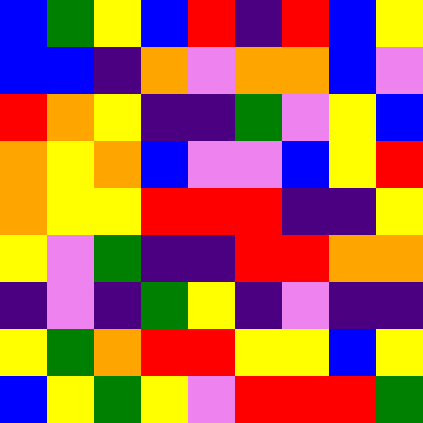[["blue", "green", "yellow", "blue", "red", "indigo", "red", "blue", "yellow"], ["blue", "blue", "indigo", "orange", "violet", "orange", "orange", "blue", "violet"], ["red", "orange", "yellow", "indigo", "indigo", "green", "violet", "yellow", "blue"], ["orange", "yellow", "orange", "blue", "violet", "violet", "blue", "yellow", "red"], ["orange", "yellow", "yellow", "red", "red", "red", "indigo", "indigo", "yellow"], ["yellow", "violet", "green", "indigo", "indigo", "red", "red", "orange", "orange"], ["indigo", "violet", "indigo", "green", "yellow", "indigo", "violet", "indigo", "indigo"], ["yellow", "green", "orange", "red", "red", "yellow", "yellow", "blue", "yellow"], ["blue", "yellow", "green", "yellow", "violet", "red", "red", "red", "green"]]